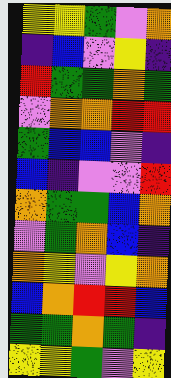[["yellow", "yellow", "green", "violet", "orange"], ["indigo", "blue", "violet", "yellow", "indigo"], ["red", "green", "green", "orange", "green"], ["violet", "orange", "orange", "red", "red"], ["green", "blue", "blue", "violet", "indigo"], ["blue", "indigo", "violet", "violet", "red"], ["orange", "green", "green", "blue", "orange"], ["violet", "green", "orange", "blue", "indigo"], ["orange", "yellow", "violet", "yellow", "orange"], ["blue", "orange", "red", "red", "blue"], ["green", "green", "orange", "green", "indigo"], ["yellow", "yellow", "green", "violet", "yellow"]]